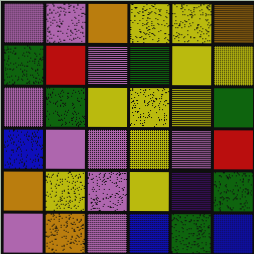[["violet", "violet", "orange", "yellow", "yellow", "orange"], ["green", "red", "violet", "green", "yellow", "yellow"], ["violet", "green", "yellow", "yellow", "yellow", "green"], ["blue", "violet", "violet", "yellow", "violet", "red"], ["orange", "yellow", "violet", "yellow", "indigo", "green"], ["violet", "orange", "violet", "blue", "green", "blue"]]